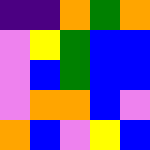[["indigo", "indigo", "orange", "green", "orange"], ["violet", "yellow", "green", "blue", "blue"], ["violet", "blue", "green", "blue", "blue"], ["violet", "orange", "orange", "blue", "violet"], ["orange", "blue", "violet", "yellow", "blue"]]